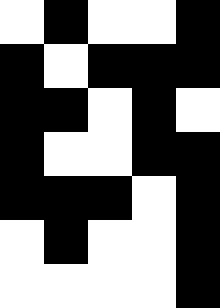[["white", "black", "white", "white", "black"], ["black", "white", "black", "black", "black"], ["black", "black", "white", "black", "white"], ["black", "white", "white", "black", "black"], ["black", "black", "black", "white", "black"], ["white", "black", "white", "white", "black"], ["white", "white", "white", "white", "black"]]